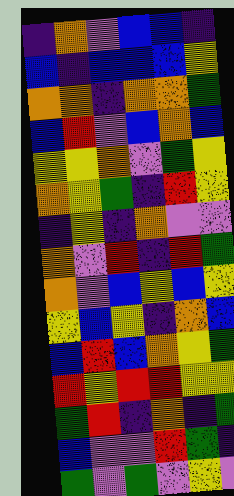[["indigo", "orange", "violet", "blue", "blue", "indigo"], ["blue", "indigo", "blue", "blue", "blue", "yellow"], ["orange", "orange", "indigo", "orange", "orange", "green"], ["blue", "red", "violet", "blue", "orange", "blue"], ["yellow", "yellow", "orange", "violet", "green", "yellow"], ["orange", "yellow", "green", "indigo", "red", "yellow"], ["indigo", "yellow", "indigo", "orange", "violet", "violet"], ["orange", "violet", "red", "indigo", "red", "green"], ["orange", "violet", "blue", "yellow", "blue", "yellow"], ["yellow", "blue", "yellow", "indigo", "orange", "blue"], ["blue", "red", "blue", "orange", "yellow", "green"], ["red", "yellow", "red", "red", "yellow", "yellow"], ["green", "red", "indigo", "orange", "indigo", "green"], ["blue", "violet", "violet", "red", "green", "indigo"], ["green", "violet", "green", "violet", "yellow", "violet"]]